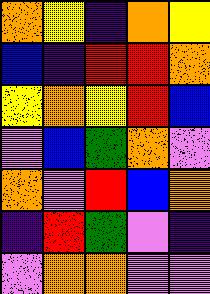[["orange", "yellow", "indigo", "orange", "yellow"], ["blue", "indigo", "red", "red", "orange"], ["yellow", "orange", "yellow", "red", "blue"], ["violet", "blue", "green", "orange", "violet"], ["orange", "violet", "red", "blue", "orange"], ["indigo", "red", "green", "violet", "indigo"], ["violet", "orange", "orange", "violet", "violet"]]